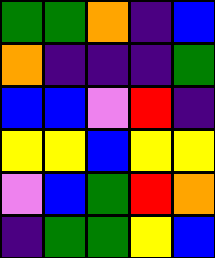[["green", "green", "orange", "indigo", "blue"], ["orange", "indigo", "indigo", "indigo", "green"], ["blue", "blue", "violet", "red", "indigo"], ["yellow", "yellow", "blue", "yellow", "yellow"], ["violet", "blue", "green", "red", "orange"], ["indigo", "green", "green", "yellow", "blue"]]